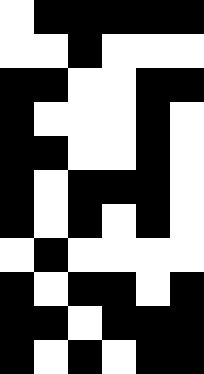[["white", "black", "black", "black", "black", "black"], ["white", "white", "black", "white", "white", "white"], ["black", "black", "white", "white", "black", "black"], ["black", "white", "white", "white", "black", "white"], ["black", "black", "white", "white", "black", "white"], ["black", "white", "black", "black", "black", "white"], ["black", "white", "black", "white", "black", "white"], ["white", "black", "white", "white", "white", "white"], ["black", "white", "black", "black", "white", "black"], ["black", "black", "white", "black", "black", "black"], ["black", "white", "black", "white", "black", "black"]]